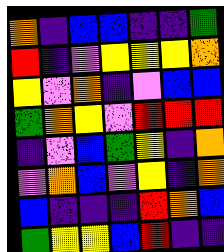[["orange", "indigo", "blue", "blue", "indigo", "indigo", "green"], ["red", "indigo", "violet", "yellow", "yellow", "yellow", "orange"], ["yellow", "violet", "orange", "indigo", "violet", "blue", "blue"], ["green", "orange", "yellow", "violet", "red", "red", "red"], ["indigo", "violet", "blue", "green", "yellow", "indigo", "orange"], ["violet", "orange", "blue", "violet", "yellow", "indigo", "orange"], ["blue", "indigo", "indigo", "indigo", "red", "orange", "blue"], ["green", "yellow", "yellow", "blue", "red", "indigo", "indigo"]]